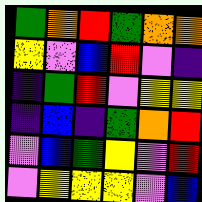[["green", "orange", "red", "green", "orange", "orange"], ["yellow", "violet", "blue", "red", "violet", "indigo"], ["indigo", "green", "red", "violet", "yellow", "yellow"], ["indigo", "blue", "indigo", "green", "orange", "red"], ["violet", "blue", "green", "yellow", "violet", "red"], ["violet", "yellow", "yellow", "yellow", "violet", "blue"]]